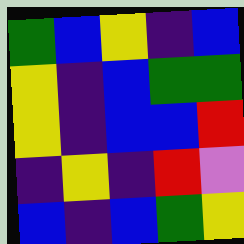[["green", "blue", "yellow", "indigo", "blue"], ["yellow", "indigo", "blue", "green", "green"], ["yellow", "indigo", "blue", "blue", "red"], ["indigo", "yellow", "indigo", "red", "violet"], ["blue", "indigo", "blue", "green", "yellow"]]